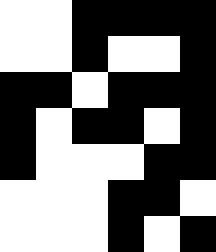[["white", "white", "black", "black", "black", "black"], ["white", "white", "black", "white", "white", "black"], ["black", "black", "white", "black", "black", "black"], ["black", "white", "black", "black", "white", "black"], ["black", "white", "white", "white", "black", "black"], ["white", "white", "white", "black", "black", "white"], ["white", "white", "white", "black", "white", "black"]]